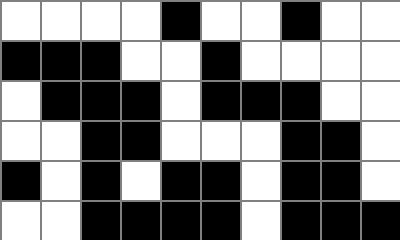[["white", "white", "white", "white", "black", "white", "white", "black", "white", "white"], ["black", "black", "black", "white", "white", "black", "white", "white", "white", "white"], ["white", "black", "black", "black", "white", "black", "black", "black", "white", "white"], ["white", "white", "black", "black", "white", "white", "white", "black", "black", "white"], ["black", "white", "black", "white", "black", "black", "white", "black", "black", "white"], ["white", "white", "black", "black", "black", "black", "white", "black", "black", "black"]]